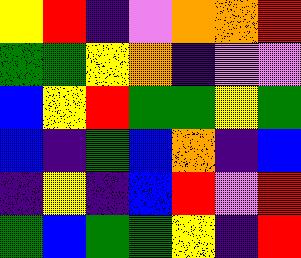[["yellow", "red", "indigo", "violet", "orange", "orange", "red"], ["green", "green", "yellow", "orange", "indigo", "violet", "violet"], ["blue", "yellow", "red", "green", "green", "yellow", "green"], ["blue", "indigo", "green", "blue", "orange", "indigo", "blue"], ["indigo", "yellow", "indigo", "blue", "red", "violet", "red"], ["green", "blue", "green", "green", "yellow", "indigo", "red"]]